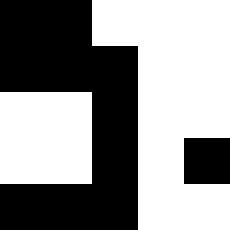[["black", "black", "white", "white", "white"], ["black", "black", "black", "white", "white"], ["white", "white", "black", "white", "white"], ["white", "white", "black", "white", "black"], ["black", "black", "black", "white", "white"]]